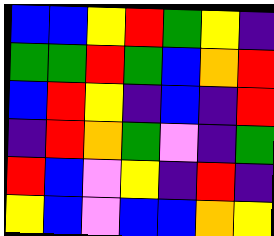[["blue", "blue", "yellow", "red", "green", "yellow", "indigo"], ["green", "green", "red", "green", "blue", "orange", "red"], ["blue", "red", "yellow", "indigo", "blue", "indigo", "red"], ["indigo", "red", "orange", "green", "violet", "indigo", "green"], ["red", "blue", "violet", "yellow", "indigo", "red", "indigo"], ["yellow", "blue", "violet", "blue", "blue", "orange", "yellow"]]